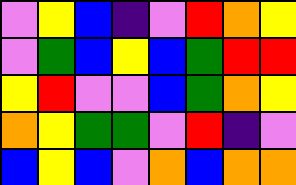[["violet", "yellow", "blue", "indigo", "violet", "red", "orange", "yellow"], ["violet", "green", "blue", "yellow", "blue", "green", "red", "red"], ["yellow", "red", "violet", "violet", "blue", "green", "orange", "yellow"], ["orange", "yellow", "green", "green", "violet", "red", "indigo", "violet"], ["blue", "yellow", "blue", "violet", "orange", "blue", "orange", "orange"]]